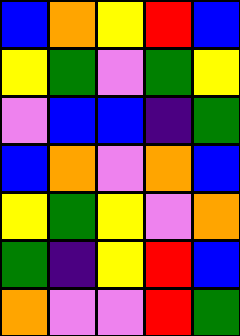[["blue", "orange", "yellow", "red", "blue"], ["yellow", "green", "violet", "green", "yellow"], ["violet", "blue", "blue", "indigo", "green"], ["blue", "orange", "violet", "orange", "blue"], ["yellow", "green", "yellow", "violet", "orange"], ["green", "indigo", "yellow", "red", "blue"], ["orange", "violet", "violet", "red", "green"]]